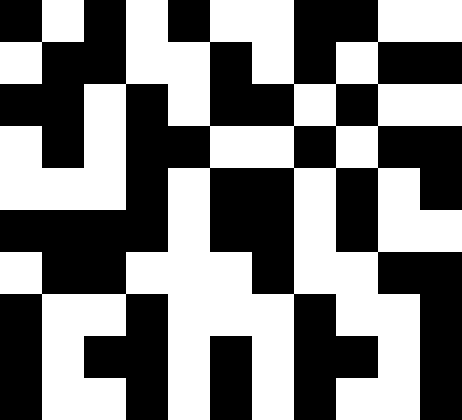[["black", "white", "black", "white", "black", "white", "white", "black", "black", "white", "white"], ["white", "black", "black", "white", "white", "black", "white", "black", "white", "black", "black"], ["black", "black", "white", "black", "white", "black", "black", "white", "black", "white", "white"], ["white", "black", "white", "black", "black", "white", "white", "black", "white", "black", "black"], ["white", "white", "white", "black", "white", "black", "black", "white", "black", "white", "black"], ["black", "black", "black", "black", "white", "black", "black", "white", "black", "white", "white"], ["white", "black", "black", "white", "white", "white", "black", "white", "white", "black", "black"], ["black", "white", "white", "black", "white", "white", "white", "black", "white", "white", "black"], ["black", "white", "black", "black", "white", "black", "white", "black", "black", "white", "black"], ["black", "white", "white", "black", "white", "black", "white", "black", "white", "white", "black"]]